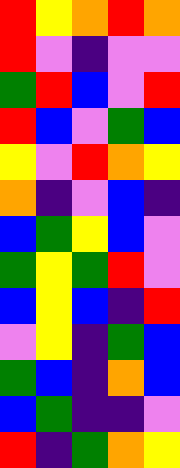[["red", "yellow", "orange", "red", "orange"], ["red", "violet", "indigo", "violet", "violet"], ["green", "red", "blue", "violet", "red"], ["red", "blue", "violet", "green", "blue"], ["yellow", "violet", "red", "orange", "yellow"], ["orange", "indigo", "violet", "blue", "indigo"], ["blue", "green", "yellow", "blue", "violet"], ["green", "yellow", "green", "red", "violet"], ["blue", "yellow", "blue", "indigo", "red"], ["violet", "yellow", "indigo", "green", "blue"], ["green", "blue", "indigo", "orange", "blue"], ["blue", "green", "indigo", "indigo", "violet"], ["red", "indigo", "green", "orange", "yellow"]]